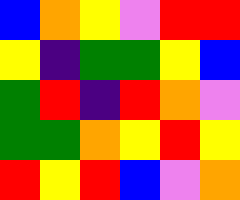[["blue", "orange", "yellow", "violet", "red", "red"], ["yellow", "indigo", "green", "green", "yellow", "blue"], ["green", "red", "indigo", "red", "orange", "violet"], ["green", "green", "orange", "yellow", "red", "yellow"], ["red", "yellow", "red", "blue", "violet", "orange"]]